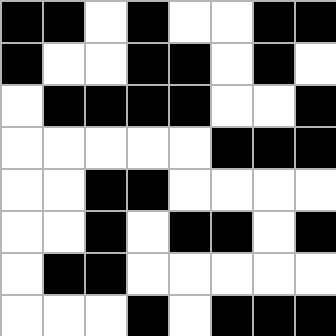[["black", "black", "white", "black", "white", "white", "black", "black"], ["black", "white", "white", "black", "black", "white", "black", "white"], ["white", "black", "black", "black", "black", "white", "white", "black"], ["white", "white", "white", "white", "white", "black", "black", "black"], ["white", "white", "black", "black", "white", "white", "white", "white"], ["white", "white", "black", "white", "black", "black", "white", "black"], ["white", "black", "black", "white", "white", "white", "white", "white"], ["white", "white", "white", "black", "white", "black", "black", "black"]]